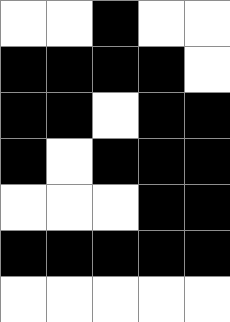[["white", "white", "black", "white", "white"], ["black", "black", "black", "black", "white"], ["black", "black", "white", "black", "black"], ["black", "white", "black", "black", "black"], ["white", "white", "white", "black", "black"], ["black", "black", "black", "black", "black"], ["white", "white", "white", "white", "white"]]